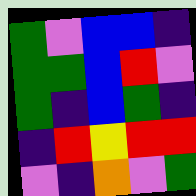[["green", "violet", "blue", "blue", "indigo"], ["green", "green", "blue", "red", "violet"], ["green", "indigo", "blue", "green", "indigo"], ["indigo", "red", "yellow", "red", "red"], ["violet", "indigo", "orange", "violet", "green"]]